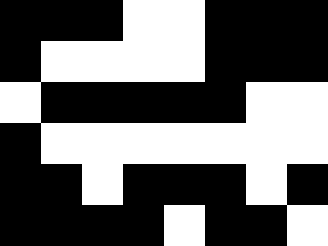[["black", "black", "black", "white", "white", "black", "black", "black"], ["black", "white", "white", "white", "white", "black", "black", "black"], ["white", "black", "black", "black", "black", "black", "white", "white"], ["black", "white", "white", "white", "white", "white", "white", "white"], ["black", "black", "white", "black", "black", "black", "white", "black"], ["black", "black", "black", "black", "white", "black", "black", "white"]]